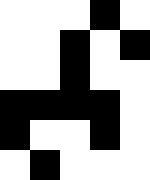[["white", "white", "white", "black", "white"], ["white", "white", "black", "white", "black"], ["white", "white", "black", "white", "white"], ["black", "black", "black", "black", "white"], ["black", "white", "white", "black", "white"], ["white", "black", "white", "white", "white"]]